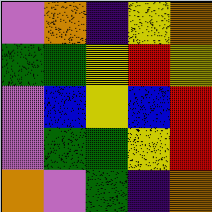[["violet", "orange", "indigo", "yellow", "orange"], ["green", "green", "yellow", "red", "yellow"], ["violet", "blue", "yellow", "blue", "red"], ["violet", "green", "green", "yellow", "red"], ["orange", "violet", "green", "indigo", "orange"]]